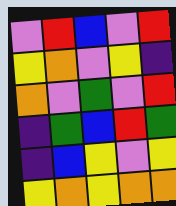[["violet", "red", "blue", "violet", "red"], ["yellow", "orange", "violet", "yellow", "indigo"], ["orange", "violet", "green", "violet", "red"], ["indigo", "green", "blue", "red", "green"], ["indigo", "blue", "yellow", "violet", "yellow"], ["yellow", "orange", "yellow", "orange", "orange"]]